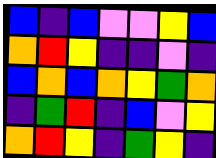[["blue", "indigo", "blue", "violet", "violet", "yellow", "blue"], ["orange", "red", "yellow", "indigo", "indigo", "violet", "indigo"], ["blue", "orange", "blue", "orange", "yellow", "green", "orange"], ["indigo", "green", "red", "indigo", "blue", "violet", "yellow"], ["orange", "red", "yellow", "indigo", "green", "yellow", "indigo"]]